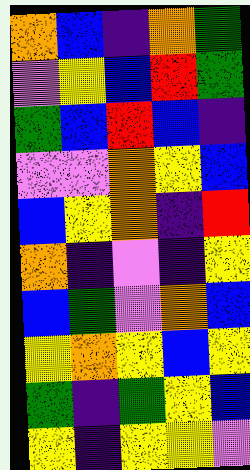[["orange", "blue", "indigo", "orange", "green"], ["violet", "yellow", "blue", "red", "green"], ["green", "blue", "red", "blue", "indigo"], ["violet", "violet", "orange", "yellow", "blue"], ["blue", "yellow", "orange", "indigo", "red"], ["orange", "indigo", "violet", "indigo", "yellow"], ["blue", "green", "violet", "orange", "blue"], ["yellow", "orange", "yellow", "blue", "yellow"], ["green", "indigo", "green", "yellow", "blue"], ["yellow", "indigo", "yellow", "yellow", "violet"]]